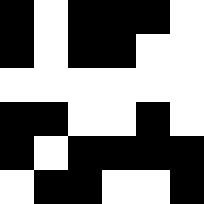[["black", "white", "black", "black", "black", "white"], ["black", "white", "black", "black", "white", "white"], ["white", "white", "white", "white", "white", "white"], ["black", "black", "white", "white", "black", "white"], ["black", "white", "black", "black", "black", "black"], ["white", "black", "black", "white", "white", "black"]]